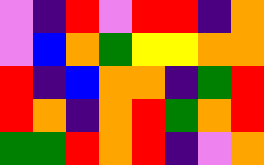[["violet", "indigo", "red", "violet", "red", "red", "indigo", "orange"], ["violet", "blue", "orange", "green", "yellow", "yellow", "orange", "orange"], ["red", "indigo", "blue", "orange", "orange", "indigo", "green", "red"], ["red", "orange", "indigo", "orange", "red", "green", "orange", "red"], ["green", "green", "red", "orange", "red", "indigo", "violet", "orange"]]